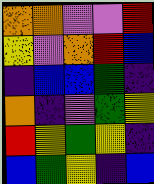[["orange", "orange", "violet", "violet", "red"], ["yellow", "violet", "orange", "red", "blue"], ["indigo", "blue", "blue", "green", "indigo"], ["orange", "indigo", "violet", "green", "yellow"], ["red", "yellow", "green", "yellow", "indigo"], ["blue", "green", "yellow", "indigo", "blue"]]